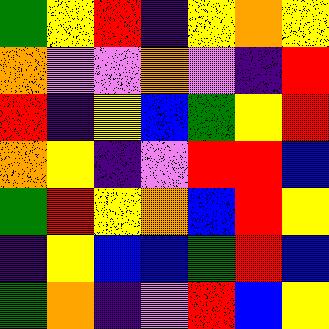[["green", "yellow", "red", "indigo", "yellow", "orange", "yellow"], ["orange", "violet", "violet", "orange", "violet", "indigo", "red"], ["red", "indigo", "yellow", "blue", "green", "yellow", "red"], ["orange", "yellow", "indigo", "violet", "red", "red", "blue"], ["green", "red", "yellow", "orange", "blue", "red", "yellow"], ["indigo", "yellow", "blue", "blue", "green", "red", "blue"], ["green", "orange", "indigo", "violet", "red", "blue", "yellow"]]